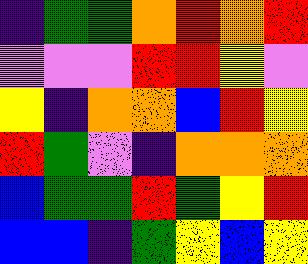[["indigo", "green", "green", "orange", "red", "orange", "red"], ["violet", "violet", "violet", "red", "red", "yellow", "violet"], ["yellow", "indigo", "orange", "orange", "blue", "red", "yellow"], ["red", "green", "violet", "indigo", "orange", "orange", "orange"], ["blue", "green", "green", "red", "green", "yellow", "red"], ["blue", "blue", "indigo", "green", "yellow", "blue", "yellow"]]